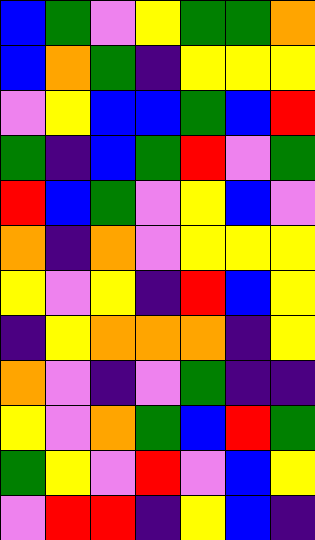[["blue", "green", "violet", "yellow", "green", "green", "orange"], ["blue", "orange", "green", "indigo", "yellow", "yellow", "yellow"], ["violet", "yellow", "blue", "blue", "green", "blue", "red"], ["green", "indigo", "blue", "green", "red", "violet", "green"], ["red", "blue", "green", "violet", "yellow", "blue", "violet"], ["orange", "indigo", "orange", "violet", "yellow", "yellow", "yellow"], ["yellow", "violet", "yellow", "indigo", "red", "blue", "yellow"], ["indigo", "yellow", "orange", "orange", "orange", "indigo", "yellow"], ["orange", "violet", "indigo", "violet", "green", "indigo", "indigo"], ["yellow", "violet", "orange", "green", "blue", "red", "green"], ["green", "yellow", "violet", "red", "violet", "blue", "yellow"], ["violet", "red", "red", "indigo", "yellow", "blue", "indigo"]]